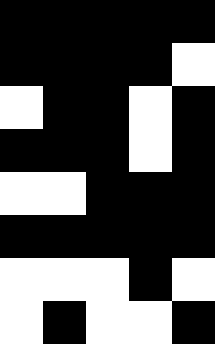[["black", "black", "black", "black", "black"], ["black", "black", "black", "black", "white"], ["white", "black", "black", "white", "black"], ["black", "black", "black", "white", "black"], ["white", "white", "black", "black", "black"], ["black", "black", "black", "black", "black"], ["white", "white", "white", "black", "white"], ["white", "black", "white", "white", "black"]]